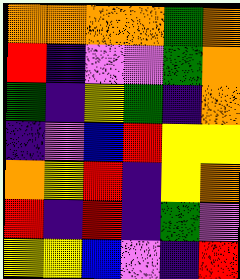[["orange", "orange", "orange", "orange", "green", "orange"], ["red", "indigo", "violet", "violet", "green", "orange"], ["green", "indigo", "yellow", "green", "indigo", "orange"], ["indigo", "violet", "blue", "red", "yellow", "yellow"], ["orange", "yellow", "red", "indigo", "yellow", "orange"], ["red", "indigo", "red", "indigo", "green", "violet"], ["yellow", "yellow", "blue", "violet", "indigo", "red"]]